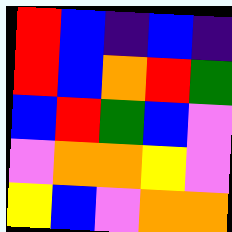[["red", "blue", "indigo", "blue", "indigo"], ["red", "blue", "orange", "red", "green"], ["blue", "red", "green", "blue", "violet"], ["violet", "orange", "orange", "yellow", "violet"], ["yellow", "blue", "violet", "orange", "orange"]]